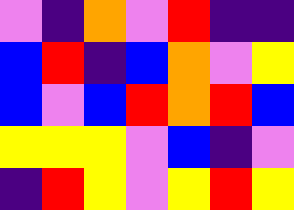[["violet", "indigo", "orange", "violet", "red", "indigo", "indigo"], ["blue", "red", "indigo", "blue", "orange", "violet", "yellow"], ["blue", "violet", "blue", "red", "orange", "red", "blue"], ["yellow", "yellow", "yellow", "violet", "blue", "indigo", "violet"], ["indigo", "red", "yellow", "violet", "yellow", "red", "yellow"]]